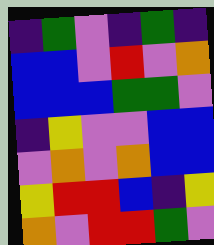[["indigo", "green", "violet", "indigo", "green", "indigo"], ["blue", "blue", "violet", "red", "violet", "orange"], ["blue", "blue", "blue", "green", "green", "violet"], ["indigo", "yellow", "violet", "violet", "blue", "blue"], ["violet", "orange", "violet", "orange", "blue", "blue"], ["yellow", "red", "red", "blue", "indigo", "yellow"], ["orange", "violet", "red", "red", "green", "violet"]]